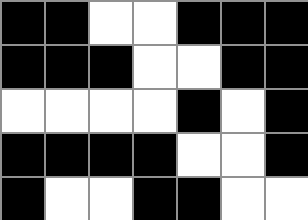[["black", "black", "white", "white", "black", "black", "black"], ["black", "black", "black", "white", "white", "black", "black"], ["white", "white", "white", "white", "black", "white", "black"], ["black", "black", "black", "black", "white", "white", "black"], ["black", "white", "white", "black", "black", "white", "white"]]